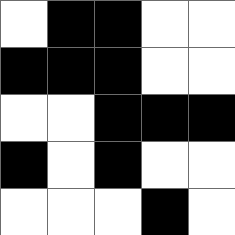[["white", "black", "black", "white", "white"], ["black", "black", "black", "white", "white"], ["white", "white", "black", "black", "black"], ["black", "white", "black", "white", "white"], ["white", "white", "white", "black", "white"]]